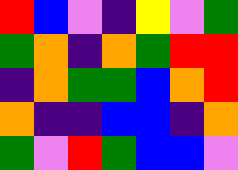[["red", "blue", "violet", "indigo", "yellow", "violet", "green"], ["green", "orange", "indigo", "orange", "green", "red", "red"], ["indigo", "orange", "green", "green", "blue", "orange", "red"], ["orange", "indigo", "indigo", "blue", "blue", "indigo", "orange"], ["green", "violet", "red", "green", "blue", "blue", "violet"]]